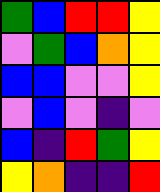[["green", "blue", "red", "red", "yellow"], ["violet", "green", "blue", "orange", "yellow"], ["blue", "blue", "violet", "violet", "yellow"], ["violet", "blue", "violet", "indigo", "violet"], ["blue", "indigo", "red", "green", "yellow"], ["yellow", "orange", "indigo", "indigo", "red"]]